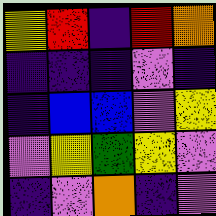[["yellow", "red", "indigo", "red", "orange"], ["indigo", "indigo", "indigo", "violet", "indigo"], ["indigo", "blue", "blue", "violet", "yellow"], ["violet", "yellow", "green", "yellow", "violet"], ["indigo", "violet", "orange", "indigo", "violet"]]